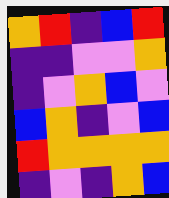[["orange", "red", "indigo", "blue", "red"], ["indigo", "indigo", "violet", "violet", "orange"], ["indigo", "violet", "orange", "blue", "violet"], ["blue", "orange", "indigo", "violet", "blue"], ["red", "orange", "orange", "orange", "orange"], ["indigo", "violet", "indigo", "orange", "blue"]]